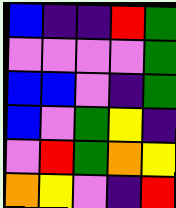[["blue", "indigo", "indigo", "red", "green"], ["violet", "violet", "violet", "violet", "green"], ["blue", "blue", "violet", "indigo", "green"], ["blue", "violet", "green", "yellow", "indigo"], ["violet", "red", "green", "orange", "yellow"], ["orange", "yellow", "violet", "indigo", "red"]]